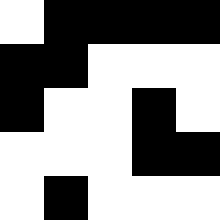[["white", "black", "black", "black", "black"], ["black", "black", "white", "white", "white"], ["black", "white", "white", "black", "white"], ["white", "white", "white", "black", "black"], ["white", "black", "white", "white", "white"]]